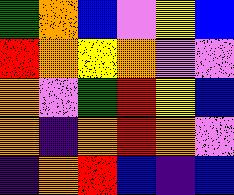[["green", "orange", "blue", "violet", "yellow", "blue"], ["red", "orange", "yellow", "orange", "violet", "violet"], ["orange", "violet", "green", "red", "yellow", "blue"], ["orange", "indigo", "orange", "red", "orange", "violet"], ["indigo", "orange", "red", "blue", "indigo", "blue"]]